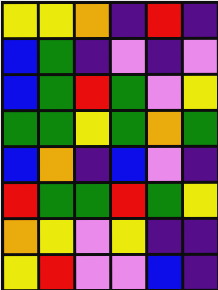[["yellow", "yellow", "orange", "indigo", "red", "indigo"], ["blue", "green", "indigo", "violet", "indigo", "violet"], ["blue", "green", "red", "green", "violet", "yellow"], ["green", "green", "yellow", "green", "orange", "green"], ["blue", "orange", "indigo", "blue", "violet", "indigo"], ["red", "green", "green", "red", "green", "yellow"], ["orange", "yellow", "violet", "yellow", "indigo", "indigo"], ["yellow", "red", "violet", "violet", "blue", "indigo"]]